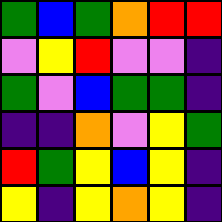[["green", "blue", "green", "orange", "red", "red"], ["violet", "yellow", "red", "violet", "violet", "indigo"], ["green", "violet", "blue", "green", "green", "indigo"], ["indigo", "indigo", "orange", "violet", "yellow", "green"], ["red", "green", "yellow", "blue", "yellow", "indigo"], ["yellow", "indigo", "yellow", "orange", "yellow", "indigo"]]